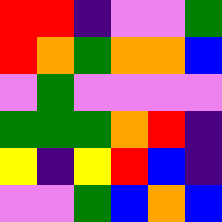[["red", "red", "indigo", "violet", "violet", "green"], ["red", "orange", "green", "orange", "orange", "blue"], ["violet", "green", "violet", "violet", "violet", "violet"], ["green", "green", "green", "orange", "red", "indigo"], ["yellow", "indigo", "yellow", "red", "blue", "indigo"], ["violet", "violet", "green", "blue", "orange", "blue"]]